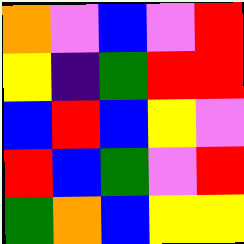[["orange", "violet", "blue", "violet", "red"], ["yellow", "indigo", "green", "red", "red"], ["blue", "red", "blue", "yellow", "violet"], ["red", "blue", "green", "violet", "red"], ["green", "orange", "blue", "yellow", "yellow"]]